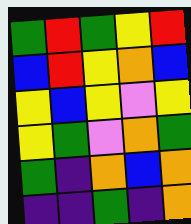[["green", "red", "green", "yellow", "red"], ["blue", "red", "yellow", "orange", "blue"], ["yellow", "blue", "yellow", "violet", "yellow"], ["yellow", "green", "violet", "orange", "green"], ["green", "indigo", "orange", "blue", "orange"], ["indigo", "indigo", "green", "indigo", "orange"]]